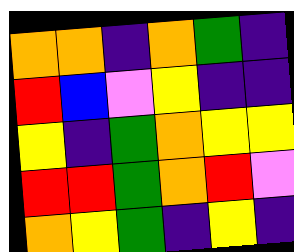[["orange", "orange", "indigo", "orange", "green", "indigo"], ["red", "blue", "violet", "yellow", "indigo", "indigo"], ["yellow", "indigo", "green", "orange", "yellow", "yellow"], ["red", "red", "green", "orange", "red", "violet"], ["orange", "yellow", "green", "indigo", "yellow", "indigo"]]